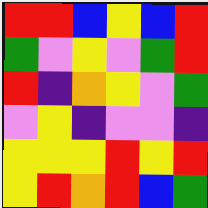[["red", "red", "blue", "yellow", "blue", "red"], ["green", "violet", "yellow", "violet", "green", "red"], ["red", "indigo", "orange", "yellow", "violet", "green"], ["violet", "yellow", "indigo", "violet", "violet", "indigo"], ["yellow", "yellow", "yellow", "red", "yellow", "red"], ["yellow", "red", "orange", "red", "blue", "green"]]